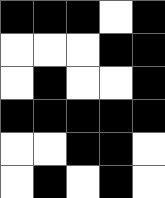[["black", "black", "black", "white", "black"], ["white", "white", "white", "black", "black"], ["white", "black", "white", "white", "black"], ["black", "black", "black", "black", "black"], ["white", "white", "black", "black", "white"], ["white", "black", "white", "black", "white"]]